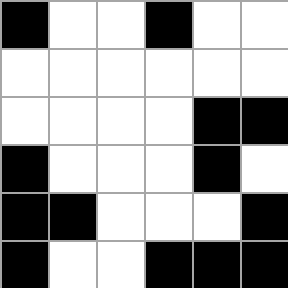[["black", "white", "white", "black", "white", "white"], ["white", "white", "white", "white", "white", "white"], ["white", "white", "white", "white", "black", "black"], ["black", "white", "white", "white", "black", "white"], ["black", "black", "white", "white", "white", "black"], ["black", "white", "white", "black", "black", "black"]]